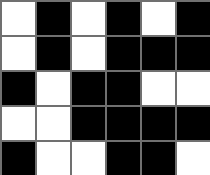[["white", "black", "white", "black", "white", "black"], ["white", "black", "white", "black", "black", "black"], ["black", "white", "black", "black", "white", "white"], ["white", "white", "black", "black", "black", "black"], ["black", "white", "white", "black", "black", "white"]]